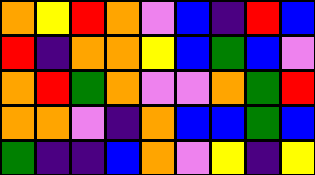[["orange", "yellow", "red", "orange", "violet", "blue", "indigo", "red", "blue"], ["red", "indigo", "orange", "orange", "yellow", "blue", "green", "blue", "violet"], ["orange", "red", "green", "orange", "violet", "violet", "orange", "green", "red"], ["orange", "orange", "violet", "indigo", "orange", "blue", "blue", "green", "blue"], ["green", "indigo", "indigo", "blue", "orange", "violet", "yellow", "indigo", "yellow"]]